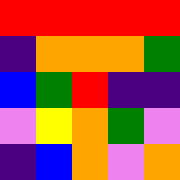[["red", "red", "red", "red", "red"], ["indigo", "orange", "orange", "orange", "green"], ["blue", "green", "red", "indigo", "indigo"], ["violet", "yellow", "orange", "green", "violet"], ["indigo", "blue", "orange", "violet", "orange"]]